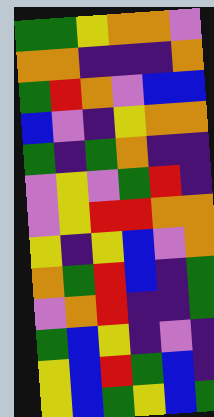[["green", "green", "yellow", "orange", "orange", "violet"], ["orange", "orange", "indigo", "indigo", "indigo", "orange"], ["green", "red", "orange", "violet", "blue", "blue"], ["blue", "violet", "indigo", "yellow", "orange", "orange"], ["green", "indigo", "green", "orange", "indigo", "indigo"], ["violet", "yellow", "violet", "green", "red", "indigo"], ["violet", "yellow", "red", "red", "orange", "orange"], ["yellow", "indigo", "yellow", "blue", "violet", "orange"], ["orange", "green", "red", "blue", "indigo", "green"], ["violet", "orange", "red", "indigo", "indigo", "green"], ["green", "blue", "yellow", "indigo", "violet", "indigo"], ["yellow", "blue", "red", "green", "blue", "indigo"], ["yellow", "blue", "green", "yellow", "blue", "green"]]